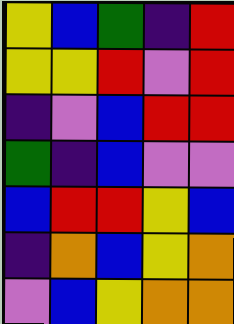[["yellow", "blue", "green", "indigo", "red"], ["yellow", "yellow", "red", "violet", "red"], ["indigo", "violet", "blue", "red", "red"], ["green", "indigo", "blue", "violet", "violet"], ["blue", "red", "red", "yellow", "blue"], ["indigo", "orange", "blue", "yellow", "orange"], ["violet", "blue", "yellow", "orange", "orange"]]